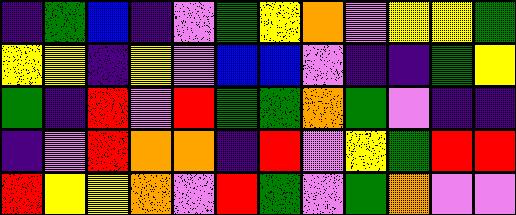[["indigo", "green", "blue", "indigo", "violet", "green", "yellow", "orange", "violet", "yellow", "yellow", "green"], ["yellow", "yellow", "indigo", "yellow", "violet", "blue", "blue", "violet", "indigo", "indigo", "green", "yellow"], ["green", "indigo", "red", "violet", "red", "green", "green", "orange", "green", "violet", "indigo", "indigo"], ["indigo", "violet", "red", "orange", "orange", "indigo", "red", "violet", "yellow", "green", "red", "red"], ["red", "yellow", "yellow", "orange", "violet", "red", "green", "violet", "green", "orange", "violet", "violet"]]